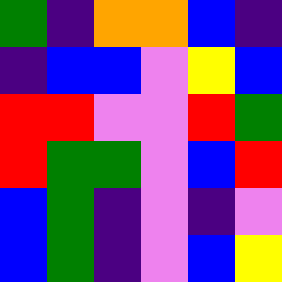[["green", "indigo", "orange", "orange", "blue", "indigo"], ["indigo", "blue", "blue", "violet", "yellow", "blue"], ["red", "red", "violet", "violet", "red", "green"], ["red", "green", "green", "violet", "blue", "red"], ["blue", "green", "indigo", "violet", "indigo", "violet"], ["blue", "green", "indigo", "violet", "blue", "yellow"]]